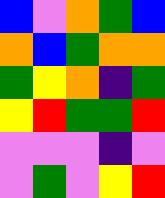[["blue", "violet", "orange", "green", "blue"], ["orange", "blue", "green", "orange", "orange"], ["green", "yellow", "orange", "indigo", "green"], ["yellow", "red", "green", "green", "red"], ["violet", "violet", "violet", "indigo", "violet"], ["violet", "green", "violet", "yellow", "red"]]